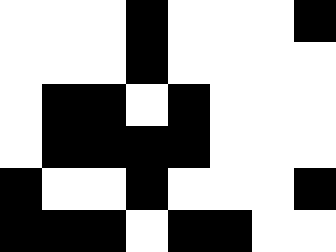[["white", "white", "white", "black", "white", "white", "white", "black"], ["white", "white", "white", "black", "white", "white", "white", "white"], ["white", "black", "black", "white", "black", "white", "white", "white"], ["white", "black", "black", "black", "black", "white", "white", "white"], ["black", "white", "white", "black", "white", "white", "white", "black"], ["black", "black", "black", "white", "black", "black", "white", "white"]]